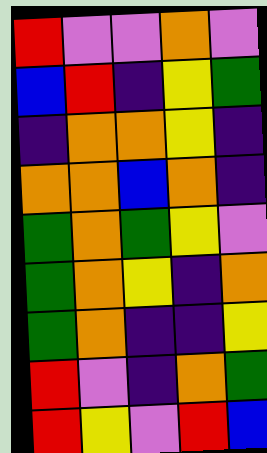[["red", "violet", "violet", "orange", "violet"], ["blue", "red", "indigo", "yellow", "green"], ["indigo", "orange", "orange", "yellow", "indigo"], ["orange", "orange", "blue", "orange", "indigo"], ["green", "orange", "green", "yellow", "violet"], ["green", "orange", "yellow", "indigo", "orange"], ["green", "orange", "indigo", "indigo", "yellow"], ["red", "violet", "indigo", "orange", "green"], ["red", "yellow", "violet", "red", "blue"]]